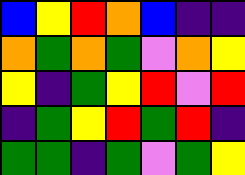[["blue", "yellow", "red", "orange", "blue", "indigo", "indigo"], ["orange", "green", "orange", "green", "violet", "orange", "yellow"], ["yellow", "indigo", "green", "yellow", "red", "violet", "red"], ["indigo", "green", "yellow", "red", "green", "red", "indigo"], ["green", "green", "indigo", "green", "violet", "green", "yellow"]]